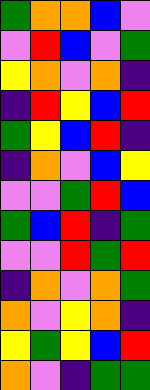[["green", "orange", "orange", "blue", "violet"], ["violet", "red", "blue", "violet", "green"], ["yellow", "orange", "violet", "orange", "indigo"], ["indigo", "red", "yellow", "blue", "red"], ["green", "yellow", "blue", "red", "indigo"], ["indigo", "orange", "violet", "blue", "yellow"], ["violet", "violet", "green", "red", "blue"], ["green", "blue", "red", "indigo", "green"], ["violet", "violet", "red", "green", "red"], ["indigo", "orange", "violet", "orange", "green"], ["orange", "violet", "yellow", "orange", "indigo"], ["yellow", "green", "yellow", "blue", "red"], ["orange", "violet", "indigo", "green", "green"]]